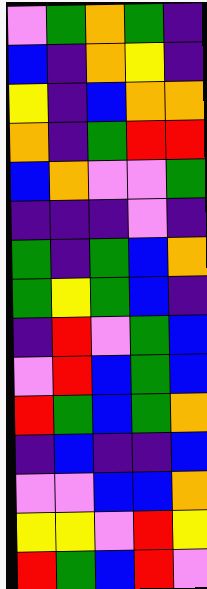[["violet", "green", "orange", "green", "indigo"], ["blue", "indigo", "orange", "yellow", "indigo"], ["yellow", "indigo", "blue", "orange", "orange"], ["orange", "indigo", "green", "red", "red"], ["blue", "orange", "violet", "violet", "green"], ["indigo", "indigo", "indigo", "violet", "indigo"], ["green", "indigo", "green", "blue", "orange"], ["green", "yellow", "green", "blue", "indigo"], ["indigo", "red", "violet", "green", "blue"], ["violet", "red", "blue", "green", "blue"], ["red", "green", "blue", "green", "orange"], ["indigo", "blue", "indigo", "indigo", "blue"], ["violet", "violet", "blue", "blue", "orange"], ["yellow", "yellow", "violet", "red", "yellow"], ["red", "green", "blue", "red", "violet"]]